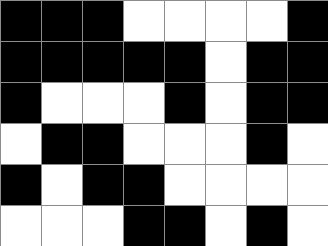[["black", "black", "black", "white", "white", "white", "white", "black"], ["black", "black", "black", "black", "black", "white", "black", "black"], ["black", "white", "white", "white", "black", "white", "black", "black"], ["white", "black", "black", "white", "white", "white", "black", "white"], ["black", "white", "black", "black", "white", "white", "white", "white"], ["white", "white", "white", "black", "black", "white", "black", "white"]]